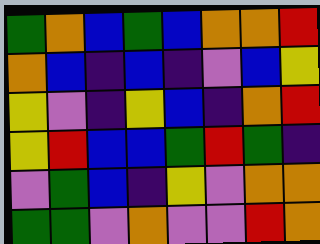[["green", "orange", "blue", "green", "blue", "orange", "orange", "red"], ["orange", "blue", "indigo", "blue", "indigo", "violet", "blue", "yellow"], ["yellow", "violet", "indigo", "yellow", "blue", "indigo", "orange", "red"], ["yellow", "red", "blue", "blue", "green", "red", "green", "indigo"], ["violet", "green", "blue", "indigo", "yellow", "violet", "orange", "orange"], ["green", "green", "violet", "orange", "violet", "violet", "red", "orange"]]